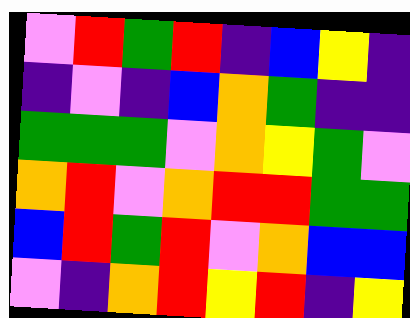[["violet", "red", "green", "red", "indigo", "blue", "yellow", "indigo"], ["indigo", "violet", "indigo", "blue", "orange", "green", "indigo", "indigo"], ["green", "green", "green", "violet", "orange", "yellow", "green", "violet"], ["orange", "red", "violet", "orange", "red", "red", "green", "green"], ["blue", "red", "green", "red", "violet", "orange", "blue", "blue"], ["violet", "indigo", "orange", "red", "yellow", "red", "indigo", "yellow"]]